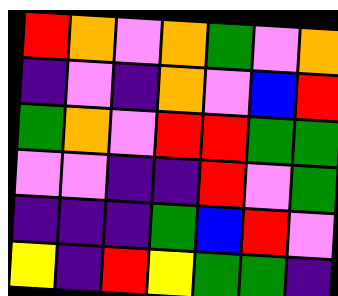[["red", "orange", "violet", "orange", "green", "violet", "orange"], ["indigo", "violet", "indigo", "orange", "violet", "blue", "red"], ["green", "orange", "violet", "red", "red", "green", "green"], ["violet", "violet", "indigo", "indigo", "red", "violet", "green"], ["indigo", "indigo", "indigo", "green", "blue", "red", "violet"], ["yellow", "indigo", "red", "yellow", "green", "green", "indigo"]]